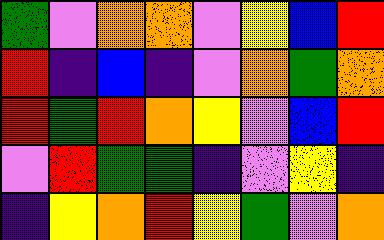[["green", "violet", "orange", "orange", "violet", "yellow", "blue", "red"], ["red", "indigo", "blue", "indigo", "violet", "orange", "green", "orange"], ["red", "green", "red", "orange", "yellow", "violet", "blue", "red"], ["violet", "red", "green", "green", "indigo", "violet", "yellow", "indigo"], ["indigo", "yellow", "orange", "red", "yellow", "green", "violet", "orange"]]